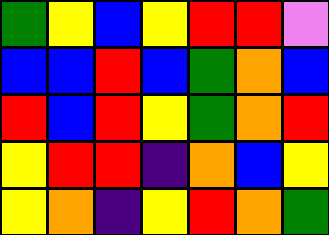[["green", "yellow", "blue", "yellow", "red", "red", "violet"], ["blue", "blue", "red", "blue", "green", "orange", "blue"], ["red", "blue", "red", "yellow", "green", "orange", "red"], ["yellow", "red", "red", "indigo", "orange", "blue", "yellow"], ["yellow", "orange", "indigo", "yellow", "red", "orange", "green"]]